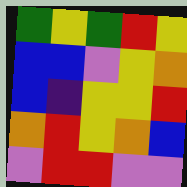[["green", "yellow", "green", "red", "yellow"], ["blue", "blue", "violet", "yellow", "orange"], ["blue", "indigo", "yellow", "yellow", "red"], ["orange", "red", "yellow", "orange", "blue"], ["violet", "red", "red", "violet", "violet"]]